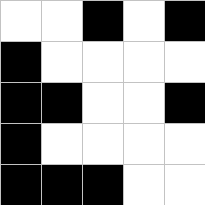[["white", "white", "black", "white", "black"], ["black", "white", "white", "white", "white"], ["black", "black", "white", "white", "black"], ["black", "white", "white", "white", "white"], ["black", "black", "black", "white", "white"]]